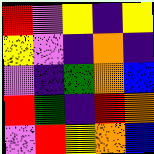[["red", "violet", "yellow", "indigo", "yellow"], ["yellow", "violet", "indigo", "orange", "indigo"], ["violet", "indigo", "green", "orange", "blue"], ["red", "green", "indigo", "red", "orange"], ["violet", "red", "yellow", "orange", "blue"]]